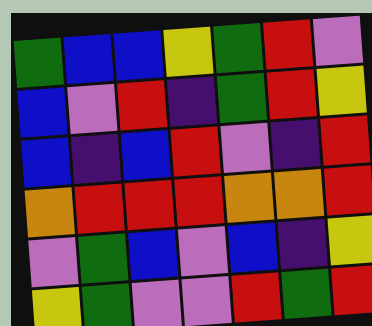[["green", "blue", "blue", "yellow", "green", "red", "violet"], ["blue", "violet", "red", "indigo", "green", "red", "yellow"], ["blue", "indigo", "blue", "red", "violet", "indigo", "red"], ["orange", "red", "red", "red", "orange", "orange", "red"], ["violet", "green", "blue", "violet", "blue", "indigo", "yellow"], ["yellow", "green", "violet", "violet", "red", "green", "red"]]